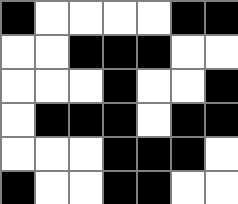[["black", "white", "white", "white", "white", "black", "black"], ["white", "white", "black", "black", "black", "white", "white"], ["white", "white", "white", "black", "white", "white", "black"], ["white", "black", "black", "black", "white", "black", "black"], ["white", "white", "white", "black", "black", "black", "white"], ["black", "white", "white", "black", "black", "white", "white"]]